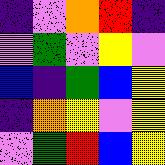[["indigo", "violet", "orange", "red", "indigo"], ["violet", "green", "violet", "yellow", "violet"], ["blue", "indigo", "green", "blue", "yellow"], ["indigo", "orange", "yellow", "violet", "yellow"], ["violet", "green", "red", "blue", "yellow"]]